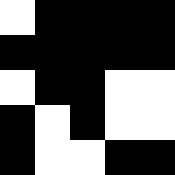[["white", "black", "black", "black", "black"], ["black", "black", "black", "black", "black"], ["white", "black", "black", "white", "white"], ["black", "white", "black", "white", "white"], ["black", "white", "white", "black", "black"]]